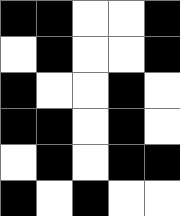[["black", "black", "white", "white", "black"], ["white", "black", "white", "white", "black"], ["black", "white", "white", "black", "white"], ["black", "black", "white", "black", "white"], ["white", "black", "white", "black", "black"], ["black", "white", "black", "white", "white"]]